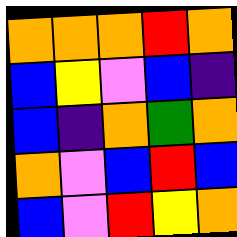[["orange", "orange", "orange", "red", "orange"], ["blue", "yellow", "violet", "blue", "indigo"], ["blue", "indigo", "orange", "green", "orange"], ["orange", "violet", "blue", "red", "blue"], ["blue", "violet", "red", "yellow", "orange"]]